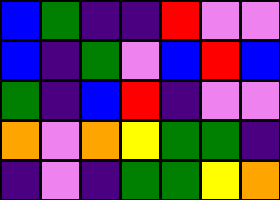[["blue", "green", "indigo", "indigo", "red", "violet", "violet"], ["blue", "indigo", "green", "violet", "blue", "red", "blue"], ["green", "indigo", "blue", "red", "indigo", "violet", "violet"], ["orange", "violet", "orange", "yellow", "green", "green", "indigo"], ["indigo", "violet", "indigo", "green", "green", "yellow", "orange"]]